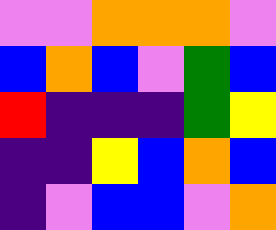[["violet", "violet", "orange", "orange", "orange", "violet"], ["blue", "orange", "blue", "violet", "green", "blue"], ["red", "indigo", "indigo", "indigo", "green", "yellow"], ["indigo", "indigo", "yellow", "blue", "orange", "blue"], ["indigo", "violet", "blue", "blue", "violet", "orange"]]